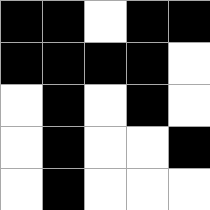[["black", "black", "white", "black", "black"], ["black", "black", "black", "black", "white"], ["white", "black", "white", "black", "white"], ["white", "black", "white", "white", "black"], ["white", "black", "white", "white", "white"]]